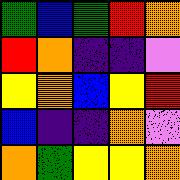[["green", "blue", "green", "red", "orange"], ["red", "orange", "indigo", "indigo", "violet"], ["yellow", "orange", "blue", "yellow", "red"], ["blue", "indigo", "indigo", "orange", "violet"], ["orange", "green", "yellow", "yellow", "orange"]]